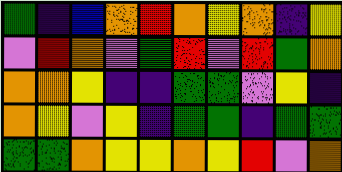[["green", "indigo", "blue", "orange", "red", "orange", "yellow", "orange", "indigo", "yellow"], ["violet", "red", "orange", "violet", "green", "red", "violet", "red", "green", "orange"], ["orange", "orange", "yellow", "indigo", "indigo", "green", "green", "violet", "yellow", "indigo"], ["orange", "yellow", "violet", "yellow", "indigo", "green", "green", "indigo", "green", "green"], ["green", "green", "orange", "yellow", "yellow", "orange", "yellow", "red", "violet", "orange"]]